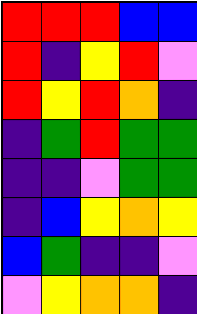[["red", "red", "red", "blue", "blue"], ["red", "indigo", "yellow", "red", "violet"], ["red", "yellow", "red", "orange", "indigo"], ["indigo", "green", "red", "green", "green"], ["indigo", "indigo", "violet", "green", "green"], ["indigo", "blue", "yellow", "orange", "yellow"], ["blue", "green", "indigo", "indigo", "violet"], ["violet", "yellow", "orange", "orange", "indigo"]]